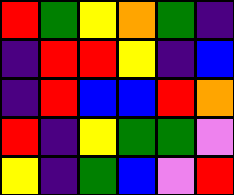[["red", "green", "yellow", "orange", "green", "indigo"], ["indigo", "red", "red", "yellow", "indigo", "blue"], ["indigo", "red", "blue", "blue", "red", "orange"], ["red", "indigo", "yellow", "green", "green", "violet"], ["yellow", "indigo", "green", "blue", "violet", "red"]]